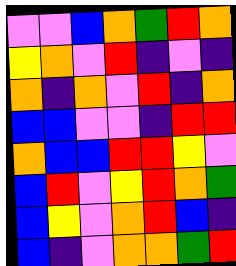[["violet", "violet", "blue", "orange", "green", "red", "orange"], ["yellow", "orange", "violet", "red", "indigo", "violet", "indigo"], ["orange", "indigo", "orange", "violet", "red", "indigo", "orange"], ["blue", "blue", "violet", "violet", "indigo", "red", "red"], ["orange", "blue", "blue", "red", "red", "yellow", "violet"], ["blue", "red", "violet", "yellow", "red", "orange", "green"], ["blue", "yellow", "violet", "orange", "red", "blue", "indigo"], ["blue", "indigo", "violet", "orange", "orange", "green", "red"]]